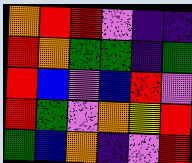[["orange", "red", "red", "violet", "indigo", "indigo"], ["red", "orange", "green", "green", "indigo", "green"], ["red", "blue", "violet", "blue", "red", "violet"], ["red", "green", "violet", "orange", "yellow", "red"], ["green", "blue", "orange", "indigo", "violet", "red"]]